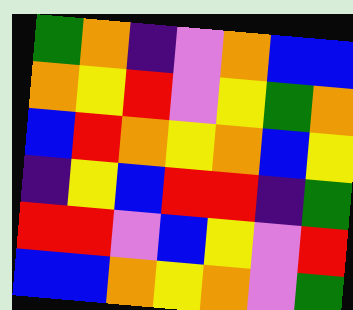[["green", "orange", "indigo", "violet", "orange", "blue", "blue"], ["orange", "yellow", "red", "violet", "yellow", "green", "orange"], ["blue", "red", "orange", "yellow", "orange", "blue", "yellow"], ["indigo", "yellow", "blue", "red", "red", "indigo", "green"], ["red", "red", "violet", "blue", "yellow", "violet", "red"], ["blue", "blue", "orange", "yellow", "orange", "violet", "green"]]